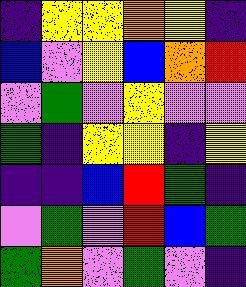[["indigo", "yellow", "yellow", "orange", "yellow", "indigo"], ["blue", "violet", "yellow", "blue", "orange", "red"], ["violet", "green", "violet", "yellow", "violet", "violet"], ["green", "indigo", "yellow", "yellow", "indigo", "yellow"], ["indigo", "indigo", "blue", "red", "green", "indigo"], ["violet", "green", "violet", "red", "blue", "green"], ["green", "orange", "violet", "green", "violet", "indigo"]]